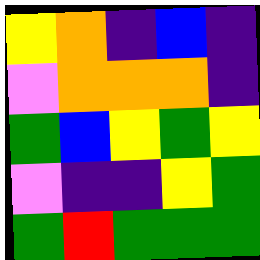[["yellow", "orange", "indigo", "blue", "indigo"], ["violet", "orange", "orange", "orange", "indigo"], ["green", "blue", "yellow", "green", "yellow"], ["violet", "indigo", "indigo", "yellow", "green"], ["green", "red", "green", "green", "green"]]